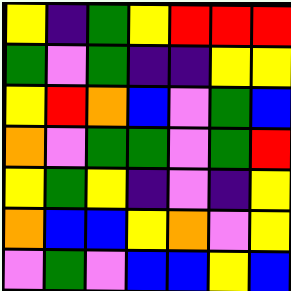[["yellow", "indigo", "green", "yellow", "red", "red", "red"], ["green", "violet", "green", "indigo", "indigo", "yellow", "yellow"], ["yellow", "red", "orange", "blue", "violet", "green", "blue"], ["orange", "violet", "green", "green", "violet", "green", "red"], ["yellow", "green", "yellow", "indigo", "violet", "indigo", "yellow"], ["orange", "blue", "blue", "yellow", "orange", "violet", "yellow"], ["violet", "green", "violet", "blue", "blue", "yellow", "blue"]]